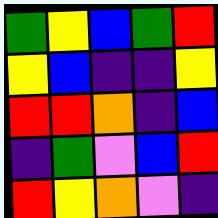[["green", "yellow", "blue", "green", "red"], ["yellow", "blue", "indigo", "indigo", "yellow"], ["red", "red", "orange", "indigo", "blue"], ["indigo", "green", "violet", "blue", "red"], ["red", "yellow", "orange", "violet", "indigo"]]